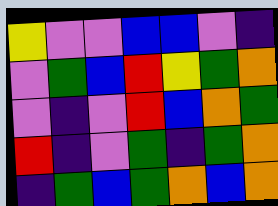[["yellow", "violet", "violet", "blue", "blue", "violet", "indigo"], ["violet", "green", "blue", "red", "yellow", "green", "orange"], ["violet", "indigo", "violet", "red", "blue", "orange", "green"], ["red", "indigo", "violet", "green", "indigo", "green", "orange"], ["indigo", "green", "blue", "green", "orange", "blue", "orange"]]